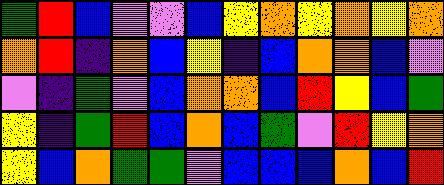[["green", "red", "blue", "violet", "violet", "blue", "yellow", "orange", "yellow", "orange", "yellow", "orange"], ["orange", "red", "indigo", "orange", "blue", "yellow", "indigo", "blue", "orange", "orange", "blue", "violet"], ["violet", "indigo", "green", "violet", "blue", "orange", "orange", "blue", "red", "yellow", "blue", "green"], ["yellow", "indigo", "green", "red", "blue", "orange", "blue", "green", "violet", "red", "yellow", "orange"], ["yellow", "blue", "orange", "green", "green", "violet", "blue", "blue", "blue", "orange", "blue", "red"]]